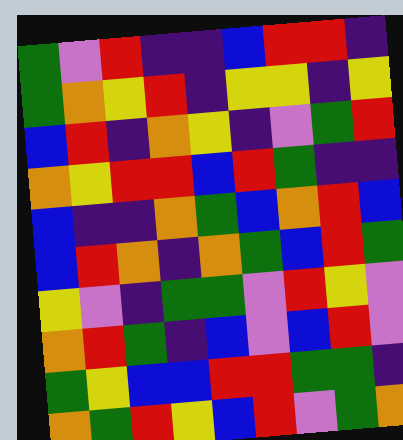[["green", "violet", "red", "indigo", "indigo", "blue", "red", "red", "indigo"], ["green", "orange", "yellow", "red", "indigo", "yellow", "yellow", "indigo", "yellow"], ["blue", "red", "indigo", "orange", "yellow", "indigo", "violet", "green", "red"], ["orange", "yellow", "red", "red", "blue", "red", "green", "indigo", "indigo"], ["blue", "indigo", "indigo", "orange", "green", "blue", "orange", "red", "blue"], ["blue", "red", "orange", "indigo", "orange", "green", "blue", "red", "green"], ["yellow", "violet", "indigo", "green", "green", "violet", "red", "yellow", "violet"], ["orange", "red", "green", "indigo", "blue", "violet", "blue", "red", "violet"], ["green", "yellow", "blue", "blue", "red", "red", "green", "green", "indigo"], ["orange", "green", "red", "yellow", "blue", "red", "violet", "green", "orange"]]